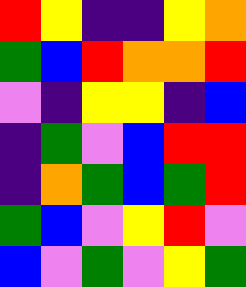[["red", "yellow", "indigo", "indigo", "yellow", "orange"], ["green", "blue", "red", "orange", "orange", "red"], ["violet", "indigo", "yellow", "yellow", "indigo", "blue"], ["indigo", "green", "violet", "blue", "red", "red"], ["indigo", "orange", "green", "blue", "green", "red"], ["green", "blue", "violet", "yellow", "red", "violet"], ["blue", "violet", "green", "violet", "yellow", "green"]]